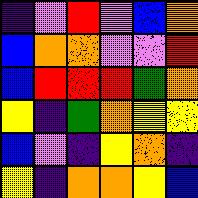[["indigo", "violet", "red", "violet", "blue", "orange"], ["blue", "orange", "orange", "violet", "violet", "red"], ["blue", "red", "red", "red", "green", "orange"], ["yellow", "indigo", "green", "orange", "yellow", "yellow"], ["blue", "violet", "indigo", "yellow", "orange", "indigo"], ["yellow", "indigo", "orange", "orange", "yellow", "blue"]]